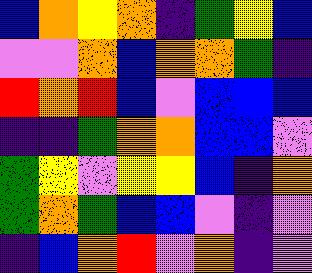[["blue", "orange", "yellow", "orange", "indigo", "green", "yellow", "blue"], ["violet", "violet", "orange", "blue", "orange", "orange", "green", "indigo"], ["red", "orange", "red", "blue", "violet", "blue", "blue", "blue"], ["indigo", "indigo", "green", "orange", "orange", "blue", "blue", "violet"], ["green", "yellow", "violet", "yellow", "yellow", "blue", "indigo", "orange"], ["green", "orange", "green", "blue", "blue", "violet", "indigo", "violet"], ["indigo", "blue", "orange", "red", "violet", "orange", "indigo", "violet"]]